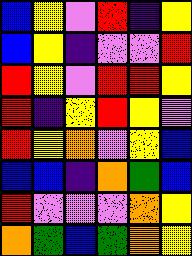[["blue", "yellow", "violet", "red", "indigo", "yellow"], ["blue", "yellow", "indigo", "violet", "violet", "red"], ["red", "yellow", "violet", "red", "red", "yellow"], ["red", "indigo", "yellow", "red", "yellow", "violet"], ["red", "yellow", "orange", "violet", "yellow", "blue"], ["blue", "blue", "indigo", "orange", "green", "blue"], ["red", "violet", "violet", "violet", "orange", "yellow"], ["orange", "green", "blue", "green", "orange", "yellow"]]